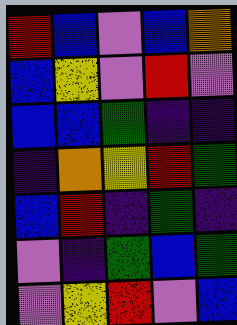[["red", "blue", "violet", "blue", "orange"], ["blue", "yellow", "violet", "red", "violet"], ["blue", "blue", "green", "indigo", "indigo"], ["indigo", "orange", "yellow", "red", "green"], ["blue", "red", "indigo", "green", "indigo"], ["violet", "indigo", "green", "blue", "green"], ["violet", "yellow", "red", "violet", "blue"]]